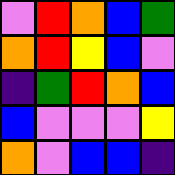[["violet", "red", "orange", "blue", "green"], ["orange", "red", "yellow", "blue", "violet"], ["indigo", "green", "red", "orange", "blue"], ["blue", "violet", "violet", "violet", "yellow"], ["orange", "violet", "blue", "blue", "indigo"]]